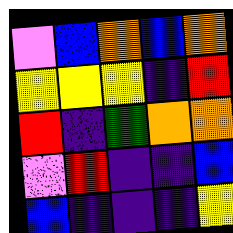[["violet", "blue", "orange", "blue", "orange"], ["yellow", "yellow", "yellow", "indigo", "red"], ["red", "indigo", "green", "orange", "orange"], ["violet", "red", "indigo", "indigo", "blue"], ["blue", "indigo", "indigo", "indigo", "yellow"]]